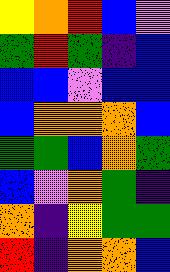[["yellow", "orange", "red", "blue", "violet"], ["green", "red", "green", "indigo", "blue"], ["blue", "blue", "violet", "blue", "blue"], ["blue", "orange", "orange", "orange", "blue"], ["green", "green", "blue", "orange", "green"], ["blue", "violet", "orange", "green", "indigo"], ["orange", "indigo", "yellow", "green", "green"], ["red", "indigo", "orange", "orange", "blue"]]